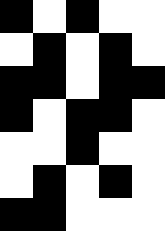[["black", "white", "black", "white", "white"], ["white", "black", "white", "black", "white"], ["black", "black", "white", "black", "black"], ["black", "white", "black", "black", "white"], ["white", "white", "black", "white", "white"], ["white", "black", "white", "black", "white"], ["black", "black", "white", "white", "white"]]